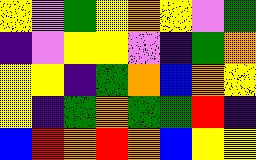[["yellow", "violet", "green", "yellow", "orange", "yellow", "violet", "green"], ["indigo", "violet", "yellow", "yellow", "violet", "indigo", "green", "orange"], ["yellow", "yellow", "indigo", "green", "orange", "blue", "orange", "yellow"], ["yellow", "indigo", "green", "orange", "green", "green", "red", "indigo"], ["blue", "red", "orange", "red", "orange", "blue", "yellow", "yellow"]]